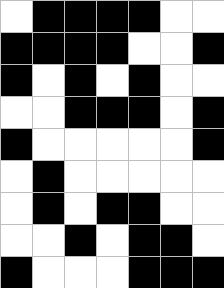[["white", "black", "black", "black", "black", "white", "white"], ["black", "black", "black", "black", "white", "white", "black"], ["black", "white", "black", "white", "black", "white", "white"], ["white", "white", "black", "black", "black", "white", "black"], ["black", "white", "white", "white", "white", "white", "black"], ["white", "black", "white", "white", "white", "white", "white"], ["white", "black", "white", "black", "black", "white", "white"], ["white", "white", "black", "white", "black", "black", "white"], ["black", "white", "white", "white", "black", "black", "black"]]